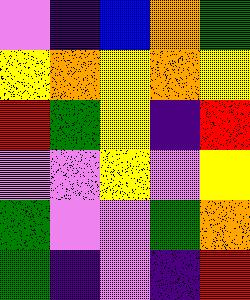[["violet", "indigo", "blue", "orange", "green"], ["yellow", "orange", "yellow", "orange", "yellow"], ["red", "green", "yellow", "indigo", "red"], ["violet", "violet", "yellow", "violet", "yellow"], ["green", "violet", "violet", "green", "orange"], ["green", "indigo", "violet", "indigo", "red"]]